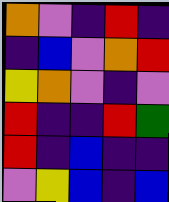[["orange", "violet", "indigo", "red", "indigo"], ["indigo", "blue", "violet", "orange", "red"], ["yellow", "orange", "violet", "indigo", "violet"], ["red", "indigo", "indigo", "red", "green"], ["red", "indigo", "blue", "indigo", "indigo"], ["violet", "yellow", "blue", "indigo", "blue"]]